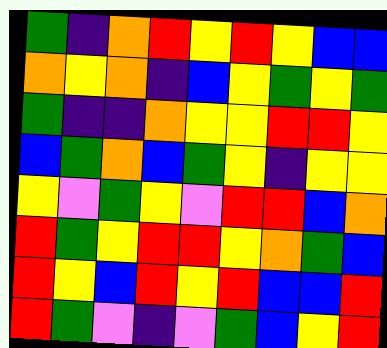[["green", "indigo", "orange", "red", "yellow", "red", "yellow", "blue", "blue"], ["orange", "yellow", "orange", "indigo", "blue", "yellow", "green", "yellow", "green"], ["green", "indigo", "indigo", "orange", "yellow", "yellow", "red", "red", "yellow"], ["blue", "green", "orange", "blue", "green", "yellow", "indigo", "yellow", "yellow"], ["yellow", "violet", "green", "yellow", "violet", "red", "red", "blue", "orange"], ["red", "green", "yellow", "red", "red", "yellow", "orange", "green", "blue"], ["red", "yellow", "blue", "red", "yellow", "red", "blue", "blue", "red"], ["red", "green", "violet", "indigo", "violet", "green", "blue", "yellow", "red"]]